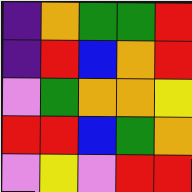[["indigo", "orange", "green", "green", "red"], ["indigo", "red", "blue", "orange", "red"], ["violet", "green", "orange", "orange", "yellow"], ["red", "red", "blue", "green", "orange"], ["violet", "yellow", "violet", "red", "red"]]